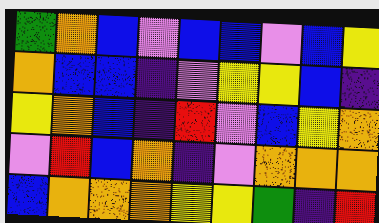[["green", "orange", "blue", "violet", "blue", "blue", "violet", "blue", "yellow"], ["orange", "blue", "blue", "indigo", "violet", "yellow", "yellow", "blue", "indigo"], ["yellow", "orange", "blue", "indigo", "red", "violet", "blue", "yellow", "orange"], ["violet", "red", "blue", "orange", "indigo", "violet", "orange", "orange", "orange"], ["blue", "orange", "orange", "orange", "yellow", "yellow", "green", "indigo", "red"]]